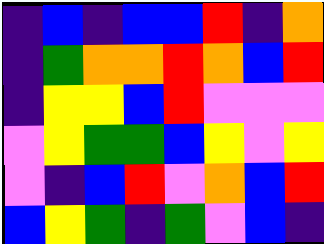[["indigo", "blue", "indigo", "blue", "blue", "red", "indigo", "orange"], ["indigo", "green", "orange", "orange", "red", "orange", "blue", "red"], ["indigo", "yellow", "yellow", "blue", "red", "violet", "violet", "violet"], ["violet", "yellow", "green", "green", "blue", "yellow", "violet", "yellow"], ["violet", "indigo", "blue", "red", "violet", "orange", "blue", "red"], ["blue", "yellow", "green", "indigo", "green", "violet", "blue", "indigo"]]